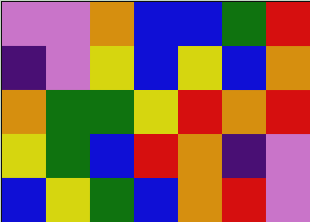[["violet", "violet", "orange", "blue", "blue", "green", "red"], ["indigo", "violet", "yellow", "blue", "yellow", "blue", "orange"], ["orange", "green", "green", "yellow", "red", "orange", "red"], ["yellow", "green", "blue", "red", "orange", "indigo", "violet"], ["blue", "yellow", "green", "blue", "orange", "red", "violet"]]